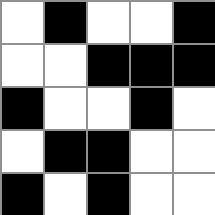[["white", "black", "white", "white", "black"], ["white", "white", "black", "black", "black"], ["black", "white", "white", "black", "white"], ["white", "black", "black", "white", "white"], ["black", "white", "black", "white", "white"]]